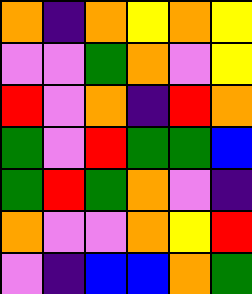[["orange", "indigo", "orange", "yellow", "orange", "yellow"], ["violet", "violet", "green", "orange", "violet", "yellow"], ["red", "violet", "orange", "indigo", "red", "orange"], ["green", "violet", "red", "green", "green", "blue"], ["green", "red", "green", "orange", "violet", "indigo"], ["orange", "violet", "violet", "orange", "yellow", "red"], ["violet", "indigo", "blue", "blue", "orange", "green"]]